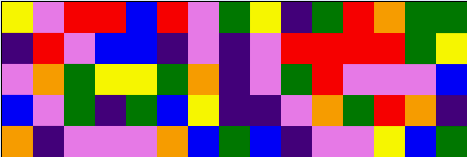[["yellow", "violet", "red", "red", "blue", "red", "violet", "green", "yellow", "indigo", "green", "red", "orange", "green", "green"], ["indigo", "red", "violet", "blue", "blue", "indigo", "violet", "indigo", "violet", "red", "red", "red", "red", "green", "yellow"], ["violet", "orange", "green", "yellow", "yellow", "green", "orange", "indigo", "violet", "green", "red", "violet", "violet", "violet", "blue"], ["blue", "violet", "green", "indigo", "green", "blue", "yellow", "indigo", "indigo", "violet", "orange", "green", "red", "orange", "indigo"], ["orange", "indigo", "violet", "violet", "violet", "orange", "blue", "green", "blue", "indigo", "violet", "violet", "yellow", "blue", "green"]]